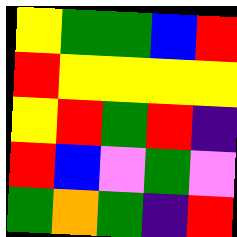[["yellow", "green", "green", "blue", "red"], ["red", "yellow", "yellow", "yellow", "yellow"], ["yellow", "red", "green", "red", "indigo"], ["red", "blue", "violet", "green", "violet"], ["green", "orange", "green", "indigo", "red"]]